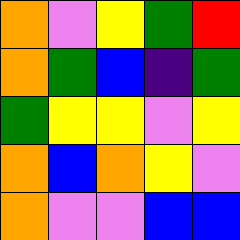[["orange", "violet", "yellow", "green", "red"], ["orange", "green", "blue", "indigo", "green"], ["green", "yellow", "yellow", "violet", "yellow"], ["orange", "blue", "orange", "yellow", "violet"], ["orange", "violet", "violet", "blue", "blue"]]